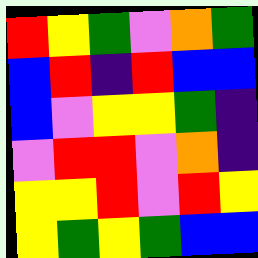[["red", "yellow", "green", "violet", "orange", "green"], ["blue", "red", "indigo", "red", "blue", "blue"], ["blue", "violet", "yellow", "yellow", "green", "indigo"], ["violet", "red", "red", "violet", "orange", "indigo"], ["yellow", "yellow", "red", "violet", "red", "yellow"], ["yellow", "green", "yellow", "green", "blue", "blue"]]